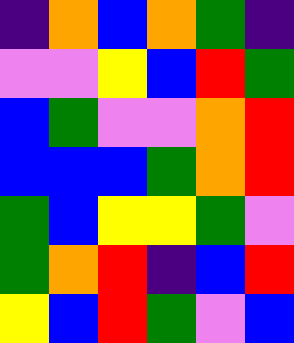[["indigo", "orange", "blue", "orange", "green", "indigo"], ["violet", "violet", "yellow", "blue", "red", "green"], ["blue", "green", "violet", "violet", "orange", "red"], ["blue", "blue", "blue", "green", "orange", "red"], ["green", "blue", "yellow", "yellow", "green", "violet"], ["green", "orange", "red", "indigo", "blue", "red"], ["yellow", "blue", "red", "green", "violet", "blue"]]